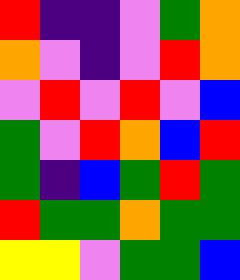[["red", "indigo", "indigo", "violet", "green", "orange"], ["orange", "violet", "indigo", "violet", "red", "orange"], ["violet", "red", "violet", "red", "violet", "blue"], ["green", "violet", "red", "orange", "blue", "red"], ["green", "indigo", "blue", "green", "red", "green"], ["red", "green", "green", "orange", "green", "green"], ["yellow", "yellow", "violet", "green", "green", "blue"]]